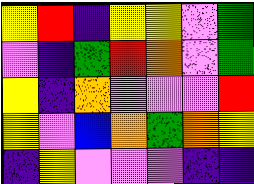[["yellow", "red", "indigo", "yellow", "yellow", "violet", "green"], ["violet", "indigo", "green", "red", "orange", "violet", "green"], ["yellow", "indigo", "orange", "violet", "violet", "violet", "red"], ["yellow", "violet", "blue", "orange", "green", "orange", "yellow"], ["indigo", "yellow", "violet", "violet", "violet", "indigo", "indigo"]]